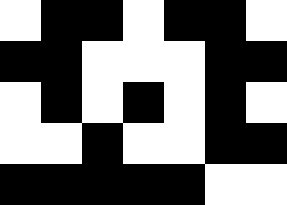[["white", "black", "black", "white", "black", "black", "white"], ["black", "black", "white", "white", "white", "black", "black"], ["white", "black", "white", "black", "white", "black", "white"], ["white", "white", "black", "white", "white", "black", "black"], ["black", "black", "black", "black", "black", "white", "white"]]